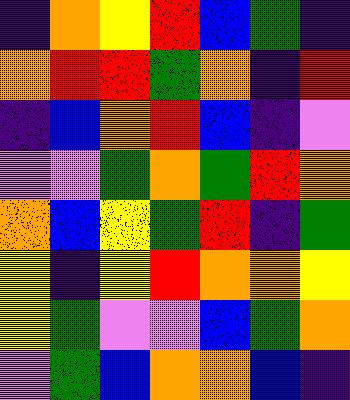[["indigo", "orange", "yellow", "red", "blue", "green", "indigo"], ["orange", "red", "red", "green", "orange", "indigo", "red"], ["indigo", "blue", "orange", "red", "blue", "indigo", "violet"], ["violet", "violet", "green", "orange", "green", "red", "orange"], ["orange", "blue", "yellow", "green", "red", "indigo", "green"], ["yellow", "indigo", "yellow", "red", "orange", "orange", "yellow"], ["yellow", "green", "violet", "violet", "blue", "green", "orange"], ["violet", "green", "blue", "orange", "orange", "blue", "indigo"]]